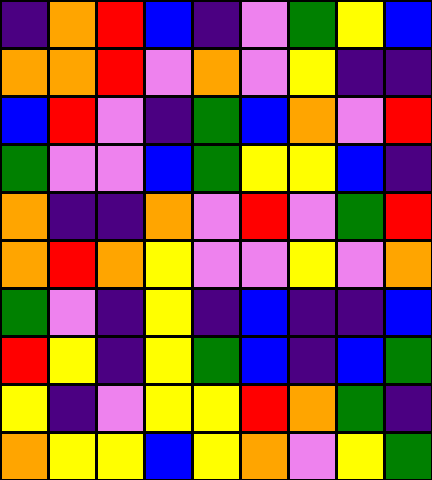[["indigo", "orange", "red", "blue", "indigo", "violet", "green", "yellow", "blue"], ["orange", "orange", "red", "violet", "orange", "violet", "yellow", "indigo", "indigo"], ["blue", "red", "violet", "indigo", "green", "blue", "orange", "violet", "red"], ["green", "violet", "violet", "blue", "green", "yellow", "yellow", "blue", "indigo"], ["orange", "indigo", "indigo", "orange", "violet", "red", "violet", "green", "red"], ["orange", "red", "orange", "yellow", "violet", "violet", "yellow", "violet", "orange"], ["green", "violet", "indigo", "yellow", "indigo", "blue", "indigo", "indigo", "blue"], ["red", "yellow", "indigo", "yellow", "green", "blue", "indigo", "blue", "green"], ["yellow", "indigo", "violet", "yellow", "yellow", "red", "orange", "green", "indigo"], ["orange", "yellow", "yellow", "blue", "yellow", "orange", "violet", "yellow", "green"]]